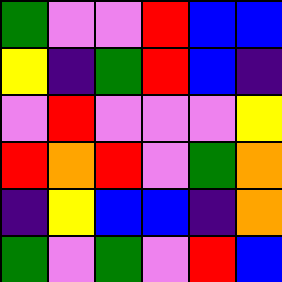[["green", "violet", "violet", "red", "blue", "blue"], ["yellow", "indigo", "green", "red", "blue", "indigo"], ["violet", "red", "violet", "violet", "violet", "yellow"], ["red", "orange", "red", "violet", "green", "orange"], ["indigo", "yellow", "blue", "blue", "indigo", "orange"], ["green", "violet", "green", "violet", "red", "blue"]]